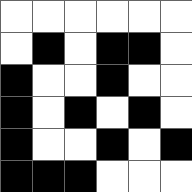[["white", "white", "white", "white", "white", "white"], ["white", "black", "white", "black", "black", "white"], ["black", "white", "white", "black", "white", "white"], ["black", "white", "black", "white", "black", "white"], ["black", "white", "white", "black", "white", "black"], ["black", "black", "black", "white", "white", "white"]]